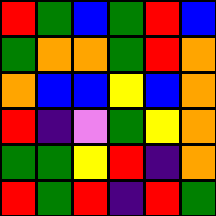[["red", "green", "blue", "green", "red", "blue"], ["green", "orange", "orange", "green", "red", "orange"], ["orange", "blue", "blue", "yellow", "blue", "orange"], ["red", "indigo", "violet", "green", "yellow", "orange"], ["green", "green", "yellow", "red", "indigo", "orange"], ["red", "green", "red", "indigo", "red", "green"]]